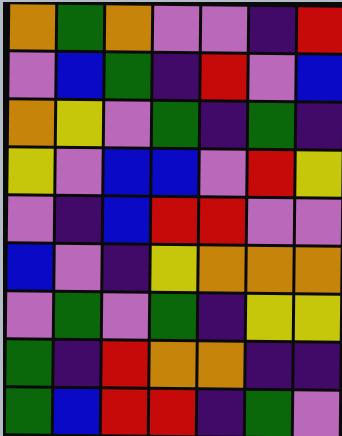[["orange", "green", "orange", "violet", "violet", "indigo", "red"], ["violet", "blue", "green", "indigo", "red", "violet", "blue"], ["orange", "yellow", "violet", "green", "indigo", "green", "indigo"], ["yellow", "violet", "blue", "blue", "violet", "red", "yellow"], ["violet", "indigo", "blue", "red", "red", "violet", "violet"], ["blue", "violet", "indigo", "yellow", "orange", "orange", "orange"], ["violet", "green", "violet", "green", "indigo", "yellow", "yellow"], ["green", "indigo", "red", "orange", "orange", "indigo", "indigo"], ["green", "blue", "red", "red", "indigo", "green", "violet"]]